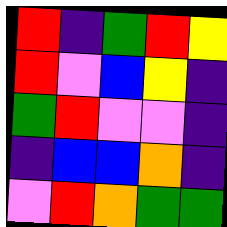[["red", "indigo", "green", "red", "yellow"], ["red", "violet", "blue", "yellow", "indigo"], ["green", "red", "violet", "violet", "indigo"], ["indigo", "blue", "blue", "orange", "indigo"], ["violet", "red", "orange", "green", "green"]]